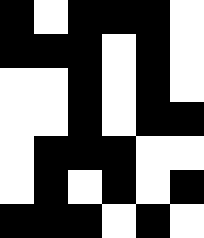[["black", "white", "black", "black", "black", "white"], ["black", "black", "black", "white", "black", "white"], ["white", "white", "black", "white", "black", "white"], ["white", "white", "black", "white", "black", "black"], ["white", "black", "black", "black", "white", "white"], ["white", "black", "white", "black", "white", "black"], ["black", "black", "black", "white", "black", "white"]]